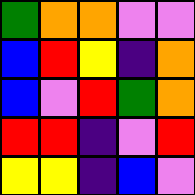[["green", "orange", "orange", "violet", "violet"], ["blue", "red", "yellow", "indigo", "orange"], ["blue", "violet", "red", "green", "orange"], ["red", "red", "indigo", "violet", "red"], ["yellow", "yellow", "indigo", "blue", "violet"]]